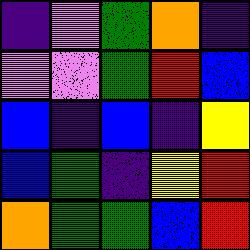[["indigo", "violet", "green", "orange", "indigo"], ["violet", "violet", "green", "red", "blue"], ["blue", "indigo", "blue", "indigo", "yellow"], ["blue", "green", "indigo", "yellow", "red"], ["orange", "green", "green", "blue", "red"]]